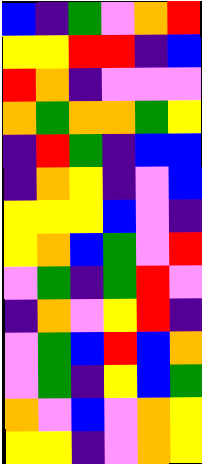[["blue", "indigo", "green", "violet", "orange", "red"], ["yellow", "yellow", "red", "red", "indigo", "blue"], ["red", "orange", "indigo", "violet", "violet", "violet"], ["orange", "green", "orange", "orange", "green", "yellow"], ["indigo", "red", "green", "indigo", "blue", "blue"], ["indigo", "orange", "yellow", "indigo", "violet", "blue"], ["yellow", "yellow", "yellow", "blue", "violet", "indigo"], ["yellow", "orange", "blue", "green", "violet", "red"], ["violet", "green", "indigo", "green", "red", "violet"], ["indigo", "orange", "violet", "yellow", "red", "indigo"], ["violet", "green", "blue", "red", "blue", "orange"], ["violet", "green", "indigo", "yellow", "blue", "green"], ["orange", "violet", "blue", "violet", "orange", "yellow"], ["yellow", "yellow", "indigo", "violet", "orange", "yellow"]]